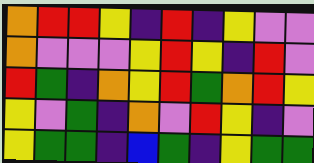[["orange", "red", "red", "yellow", "indigo", "red", "indigo", "yellow", "violet", "violet"], ["orange", "violet", "violet", "violet", "yellow", "red", "yellow", "indigo", "red", "violet"], ["red", "green", "indigo", "orange", "yellow", "red", "green", "orange", "red", "yellow"], ["yellow", "violet", "green", "indigo", "orange", "violet", "red", "yellow", "indigo", "violet"], ["yellow", "green", "green", "indigo", "blue", "green", "indigo", "yellow", "green", "green"]]